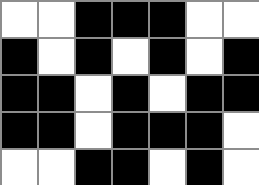[["white", "white", "black", "black", "black", "white", "white"], ["black", "white", "black", "white", "black", "white", "black"], ["black", "black", "white", "black", "white", "black", "black"], ["black", "black", "white", "black", "black", "black", "white"], ["white", "white", "black", "black", "white", "black", "white"]]